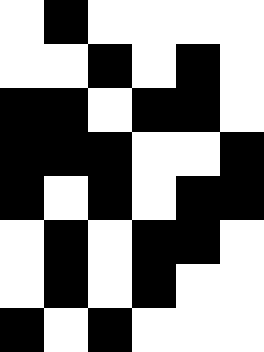[["white", "black", "white", "white", "white", "white"], ["white", "white", "black", "white", "black", "white"], ["black", "black", "white", "black", "black", "white"], ["black", "black", "black", "white", "white", "black"], ["black", "white", "black", "white", "black", "black"], ["white", "black", "white", "black", "black", "white"], ["white", "black", "white", "black", "white", "white"], ["black", "white", "black", "white", "white", "white"]]